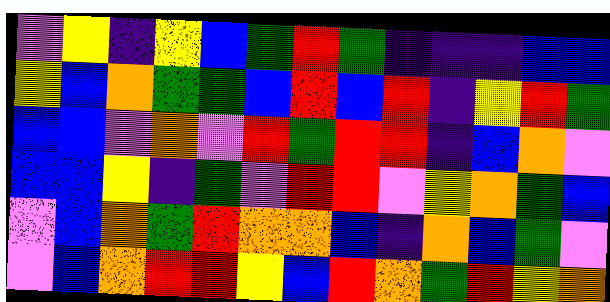[["violet", "yellow", "indigo", "yellow", "blue", "green", "red", "green", "indigo", "indigo", "indigo", "blue", "blue"], ["yellow", "blue", "orange", "green", "green", "blue", "red", "blue", "red", "indigo", "yellow", "red", "green"], ["blue", "blue", "violet", "orange", "violet", "red", "green", "red", "red", "indigo", "blue", "orange", "violet"], ["blue", "blue", "yellow", "indigo", "green", "violet", "red", "red", "violet", "yellow", "orange", "green", "blue"], ["violet", "blue", "orange", "green", "red", "orange", "orange", "blue", "indigo", "orange", "blue", "green", "violet"], ["violet", "blue", "orange", "red", "red", "yellow", "blue", "red", "orange", "green", "red", "yellow", "orange"]]